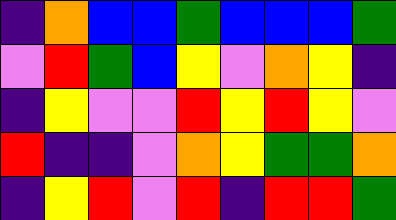[["indigo", "orange", "blue", "blue", "green", "blue", "blue", "blue", "green"], ["violet", "red", "green", "blue", "yellow", "violet", "orange", "yellow", "indigo"], ["indigo", "yellow", "violet", "violet", "red", "yellow", "red", "yellow", "violet"], ["red", "indigo", "indigo", "violet", "orange", "yellow", "green", "green", "orange"], ["indigo", "yellow", "red", "violet", "red", "indigo", "red", "red", "green"]]